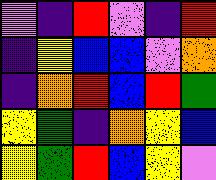[["violet", "indigo", "red", "violet", "indigo", "red"], ["indigo", "yellow", "blue", "blue", "violet", "orange"], ["indigo", "orange", "red", "blue", "red", "green"], ["yellow", "green", "indigo", "orange", "yellow", "blue"], ["yellow", "green", "red", "blue", "yellow", "violet"]]